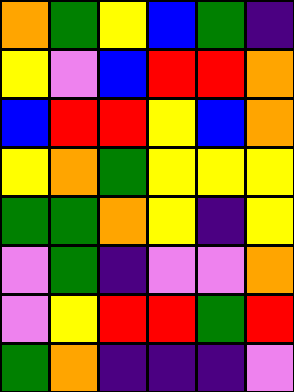[["orange", "green", "yellow", "blue", "green", "indigo"], ["yellow", "violet", "blue", "red", "red", "orange"], ["blue", "red", "red", "yellow", "blue", "orange"], ["yellow", "orange", "green", "yellow", "yellow", "yellow"], ["green", "green", "orange", "yellow", "indigo", "yellow"], ["violet", "green", "indigo", "violet", "violet", "orange"], ["violet", "yellow", "red", "red", "green", "red"], ["green", "orange", "indigo", "indigo", "indigo", "violet"]]